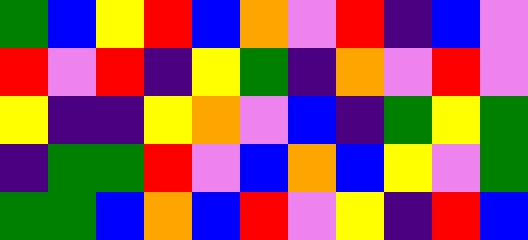[["green", "blue", "yellow", "red", "blue", "orange", "violet", "red", "indigo", "blue", "violet"], ["red", "violet", "red", "indigo", "yellow", "green", "indigo", "orange", "violet", "red", "violet"], ["yellow", "indigo", "indigo", "yellow", "orange", "violet", "blue", "indigo", "green", "yellow", "green"], ["indigo", "green", "green", "red", "violet", "blue", "orange", "blue", "yellow", "violet", "green"], ["green", "green", "blue", "orange", "blue", "red", "violet", "yellow", "indigo", "red", "blue"]]